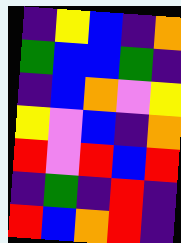[["indigo", "yellow", "blue", "indigo", "orange"], ["green", "blue", "blue", "green", "indigo"], ["indigo", "blue", "orange", "violet", "yellow"], ["yellow", "violet", "blue", "indigo", "orange"], ["red", "violet", "red", "blue", "red"], ["indigo", "green", "indigo", "red", "indigo"], ["red", "blue", "orange", "red", "indigo"]]